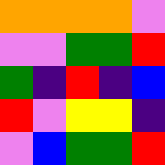[["orange", "orange", "orange", "orange", "violet"], ["violet", "violet", "green", "green", "red"], ["green", "indigo", "red", "indigo", "blue"], ["red", "violet", "yellow", "yellow", "indigo"], ["violet", "blue", "green", "green", "red"]]